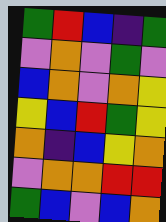[["green", "red", "blue", "indigo", "green"], ["violet", "orange", "violet", "green", "violet"], ["blue", "orange", "violet", "orange", "yellow"], ["yellow", "blue", "red", "green", "yellow"], ["orange", "indigo", "blue", "yellow", "orange"], ["violet", "orange", "orange", "red", "red"], ["green", "blue", "violet", "blue", "orange"]]